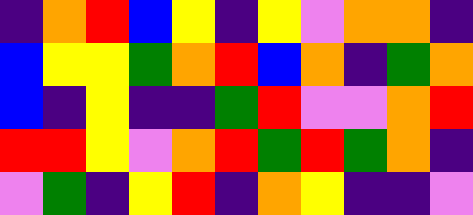[["indigo", "orange", "red", "blue", "yellow", "indigo", "yellow", "violet", "orange", "orange", "indigo"], ["blue", "yellow", "yellow", "green", "orange", "red", "blue", "orange", "indigo", "green", "orange"], ["blue", "indigo", "yellow", "indigo", "indigo", "green", "red", "violet", "violet", "orange", "red"], ["red", "red", "yellow", "violet", "orange", "red", "green", "red", "green", "orange", "indigo"], ["violet", "green", "indigo", "yellow", "red", "indigo", "orange", "yellow", "indigo", "indigo", "violet"]]